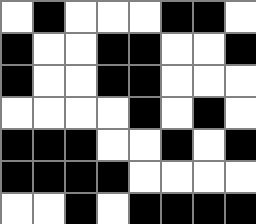[["white", "black", "white", "white", "white", "black", "black", "white"], ["black", "white", "white", "black", "black", "white", "white", "black"], ["black", "white", "white", "black", "black", "white", "white", "white"], ["white", "white", "white", "white", "black", "white", "black", "white"], ["black", "black", "black", "white", "white", "black", "white", "black"], ["black", "black", "black", "black", "white", "white", "white", "white"], ["white", "white", "black", "white", "black", "black", "black", "black"]]